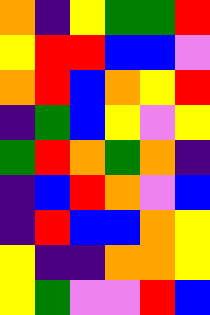[["orange", "indigo", "yellow", "green", "green", "red"], ["yellow", "red", "red", "blue", "blue", "violet"], ["orange", "red", "blue", "orange", "yellow", "red"], ["indigo", "green", "blue", "yellow", "violet", "yellow"], ["green", "red", "orange", "green", "orange", "indigo"], ["indigo", "blue", "red", "orange", "violet", "blue"], ["indigo", "red", "blue", "blue", "orange", "yellow"], ["yellow", "indigo", "indigo", "orange", "orange", "yellow"], ["yellow", "green", "violet", "violet", "red", "blue"]]